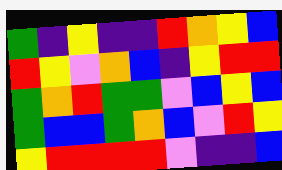[["green", "indigo", "yellow", "indigo", "indigo", "red", "orange", "yellow", "blue"], ["red", "yellow", "violet", "orange", "blue", "indigo", "yellow", "red", "red"], ["green", "orange", "red", "green", "green", "violet", "blue", "yellow", "blue"], ["green", "blue", "blue", "green", "orange", "blue", "violet", "red", "yellow"], ["yellow", "red", "red", "red", "red", "violet", "indigo", "indigo", "blue"]]